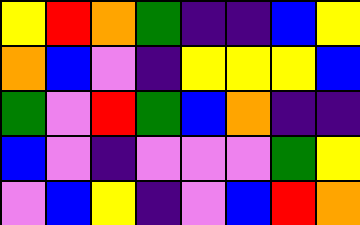[["yellow", "red", "orange", "green", "indigo", "indigo", "blue", "yellow"], ["orange", "blue", "violet", "indigo", "yellow", "yellow", "yellow", "blue"], ["green", "violet", "red", "green", "blue", "orange", "indigo", "indigo"], ["blue", "violet", "indigo", "violet", "violet", "violet", "green", "yellow"], ["violet", "blue", "yellow", "indigo", "violet", "blue", "red", "orange"]]